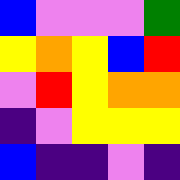[["blue", "violet", "violet", "violet", "green"], ["yellow", "orange", "yellow", "blue", "red"], ["violet", "red", "yellow", "orange", "orange"], ["indigo", "violet", "yellow", "yellow", "yellow"], ["blue", "indigo", "indigo", "violet", "indigo"]]